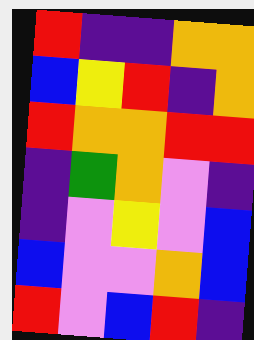[["red", "indigo", "indigo", "orange", "orange"], ["blue", "yellow", "red", "indigo", "orange"], ["red", "orange", "orange", "red", "red"], ["indigo", "green", "orange", "violet", "indigo"], ["indigo", "violet", "yellow", "violet", "blue"], ["blue", "violet", "violet", "orange", "blue"], ["red", "violet", "blue", "red", "indigo"]]